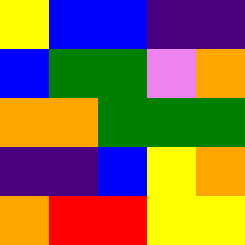[["yellow", "blue", "blue", "indigo", "indigo"], ["blue", "green", "green", "violet", "orange"], ["orange", "orange", "green", "green", "green"], ["indigo", "indigo", "blue", "yellow", "orange"], ["orange", "red", "red", "yellow", "yellow"]]